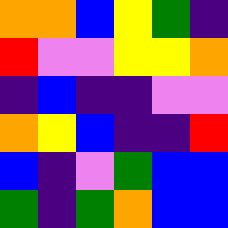[["orange", "orange", "blue", "yellow", "green", "indigo"], ["red", "violet", "violet", "yellow", "yellow", "orange"], ["indigo", "blue", "indigo", "indigo", "violet", "violet"], ["orange", "yellow", "blue", "indigo", "indigo", "red"], ["blue", "indigo", "violet", "green", "blue", "blue"], ["green", "indigo", "green", "orange", "blue", "blue"]]